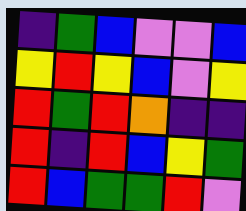[["indigo", "green", "blue", "violet", "violet", "blue"], ["yellow", "red", "yellow", "blue", "violet", "yellow"], ["red", "green", "red", "orange", "indigo", "indigo"], ["red", "indigo", "red", "blue", "yellow", "green"], ["red", "blue", "green", "green", "red", "violet"]]